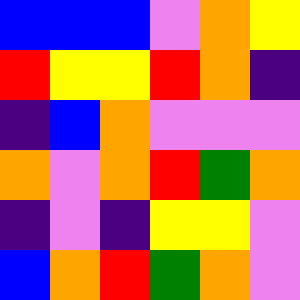[["blue", "blue", "blue", "violet", "orange", "yellow"], ["red", "yellow", "yellow", "red", "orange", "indigo"], ["indigo", "blue", "orange", "violet", "violet", "violet"], ["orange", "violet", "orange", "red", "green", "orange"], ["indigo", "violet", "indigo", "yellow", "yellow", "violet"], ["blue", "orange", "red", "green", "orange", "violet"]]